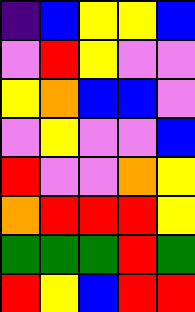[["indigo", "blue", "yellow", "yellow", "blue"], ["violet", "red", "yellow", "violet", "violet"], ["yellow", "orange", "blue", "blue", "violet"], ["violet", "yellow", "violet", "violet", "blue"], ["red", "violet", "violet", "orange", "yellow"], ["orange", "red", "red", "red", "yellow"], ["green", "green", "green", "red", "green"], ["red", "yellow", "blue", "red", "red"]]